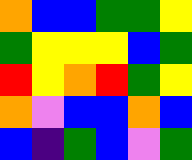[["orange", "blue", "blue", "green", "green", "yellow"], ["green", "yellow", "yellow", "yellow", "blue", "green"], ["red", "yellow", "orange", "red", "green", "yellow"], ["orange", "violet", "blue", "blue", "orange", "blue"], ["blue", "indigo", "green", "blue", "violet", "green"]]